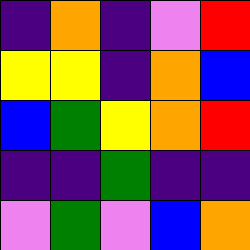[["indigo", "orange", "indigo", "violet", "red"], ["yellow", "yellow", "indigo", "orange", "blue"], ["blue", "green", "yellow", "orange", "red"], ["indigo", "indigo", "green", "indigo", "indigo"], ["violet", "green", "violet", "blue", "orange"]]